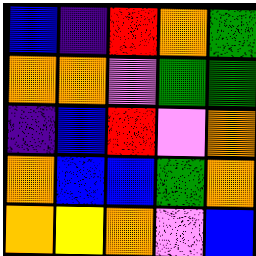[["blue", "indigo", "red", "orange", "green"], ["orange", "orange", "violet", "green", "green"], ["indigo", "blue", "red", "violet", "orange"], ["orange", "blue", "blue", "green", "orange"], ["orange", "yellow", "orange", "violet", "blue"]]